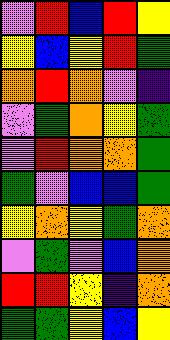[["violet", "red", "blue", "red", "yellow"], ["yellow", "blue", "yellow", "red", "green"], ["orange", "red", "orange", "violet", "indigo"], ["violet", "green", "orange", "yellow", "green"], ["violet", "red", "orange", "orange", "green"], ["green", "violet", "blue", "blue", "green"], ["yellow", "orange", "yellow", "green", "orange"], ["violet", "green", "violet", "blue", "orange"], ["red", "red", "yellow", "indigo", "orange"], ["green", "green", "yellow", "blue", "yellow"]]